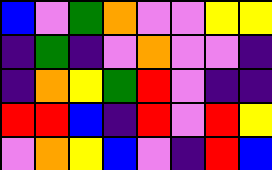[["blue", "violet", "green", "orange", "violet", "violet", "yellow", "yellow"], ["indigo", "green", "indigo", "violet", "orange", "violet", "violet", "indigo"], ["indigo", "orange", "yellow", "green", "red", "violet", "indigo", "indigo"], ["red", "red", "blue", "indigo", "red", "violet", "red", "yellow"], ["violet", "orange", "yellow", "blue", "violet", "indigo", "red", "blue"]]